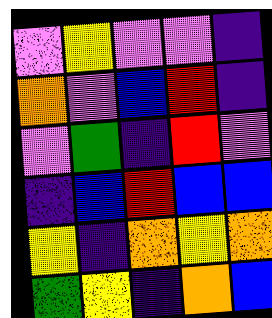[["violet", "yellow", "violet", "violet", "indigo"], ["orange", "violet", "blue", "red", "indigo"], ["violet", "green", "indigo", "red", "violet"], ["indigo", "blue", "red", "blue", "blue"], ["yellow", "indigo", "orange", "yellow", "orange"], ["green", "yellow", "indigo", "orange", "blue"]]